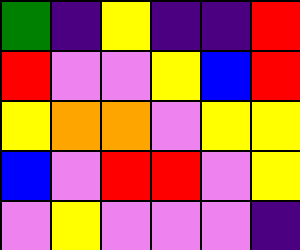[["green", "indigo", "yellow", "indigo", "indigo", "red"], ["red", "violet", "violet", "yellow", "blue", "red"], ["yellow", "orange", "orange", "violet", "yellow", "yellow"], ["blue", "violet", "red", "red", "violet", "yellow"], ["violet", "yellow", "violet", "violet", "violet", "indigo"]]